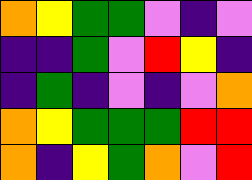[["orange", "yellow", "green", "green", "violet", "indigo", "violet"], ["indigo", "indigo", "green", "violet", "red", "yellow", "indigo"], ["indigo", "green", "indigo", "violet", "indigo", "violet", "orange"], ["orange", "yellow", "green", "green", "green", "red", "red"], ["orange", "indigo", "yellow", "green", "orange", "violet", "red"]]